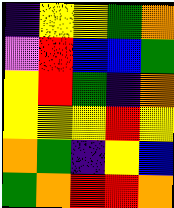[["indigo", "yellow", "yellow", "green", "orange"], ["violet", "red", "blue", "blue", "green"], ["yellow", "red", "green", "indigo", "orange"], ["yellow", "yellow", "yellow", "red", "yellow"], ["orange", "green", "indigo", "yellow", "blue"], ["green", "orange", "red", "red", "orange"]]